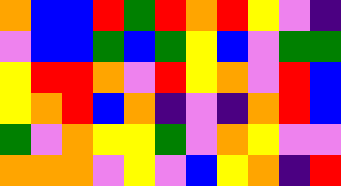[["orange", "blue", "blue", "red", "green", "red", "orange", "red", "yellow", "violet", "indigo"], ["violet", "blue", "blue", "green", "blue", "green", "yellow", "blue", "violet", "green", "green"], ["yellow", "red", "red", "orange", "violet", "red", "yellow", "orange", "violet", "red", "blue"], ["yellow", "orange", "red", "blue", "orange", "indigo", "violet", "indigo", "orange", "red", "blue"], ["green", "violet", "orange", "yellow", "yellow", "green", "violet", "orange", "yellow", "violet", "violet"], ["orange", "orange", "orange", "violet", "yellow", "violet", "blue", "yellow", "orange", "indigo", "red"]]